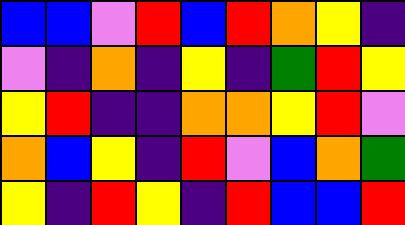[["blue", "blue", "violet", "red", "blue", "red", "orange", "yellow", "indigo"], ["violet", "indigo", "orange", "indigo", "yellow", "indigo", "green", "red", "yellow"], ["yellow", "red", "indigo", "indigo", "orange", "orange", "yellow", "red", "violet"], ["orange", "blue", "yellow", "indigo", "red", "violet", "blue", "orange", "green"], ["yellow", "indigo", "red", "yellow", "indigo", "red", "blue", "blue", "red"]]